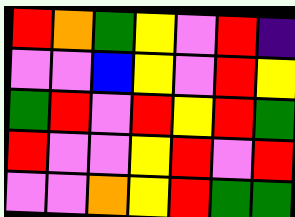[["red", "orange", "green", "yellow", "violet", "red", "indigo"], ["violet", "violet", "blue", "yellow", "violet", "red", "yellow"], ["green", "red", "violet", "red", "yellow", "red", "green"], ["red", "violet", "violet", "yellow", "red", "violet", "red"], ["violet", "violet", "orange", "yellow", "red", "green", "green"]]